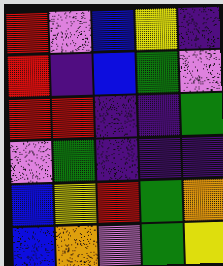[["red", "violet", "blue", "yellow", "indigo"], ["red", "indigo", "blue", "green", "violet"], ["red", "red", "indigo", "indigo", "green"], ["violet", "green", "indigo", "indigo", "indigo"], ["blue", "yellow", "red", "green", "orange"], ["blue", "orange", "violet", "green", "yellow"]]